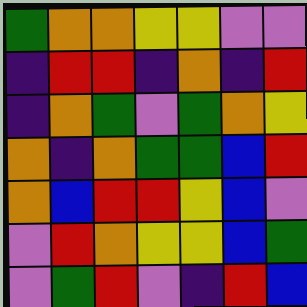[["green", "orange", "orange", "yellow", "yellow", "violet", "violet"], ["indigo", "red", "red", "indigo", "orange", "indigo", "red"], ["indigo", "orange", "green", "violet", "green", "orange", "yellow"], ["orange", "indigo", "orange", "green", "green", "blue", "red"], ["orange", "blue", "red", "red", "yellow", "blue", "violet"], ["violet", "red", "orange", "yellow", "yellow", "blue", "green"], ["violet", "green", "red", "violet", "indigo", "red", "blue"]]